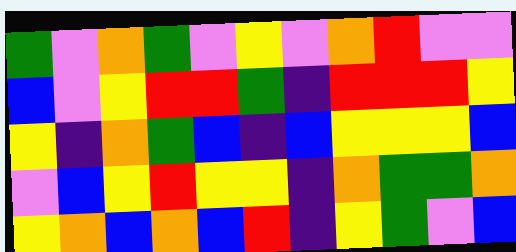[["green", "violet", "orange", "green", "violet", "yellow", "violet", "orange", "red", "violet", "violet"], ["blue", "violet", "yellow", "red", "red", "green", "indigo", "red", "red", "red", "yellow"], ["yellow", "indigo", "orange", "green", "blue", "indigo", "blue", "yellow", "yellow", "yellow", "blue"], ["violet", "blue", "yellow", "red", "yellow", "yellow", "indigo", "orange", "green", "green", "orange"], ["yellow", "orange", "blue", "orange", "blue", "red", "indigo", "yellow", "green", "violet", "blue"]]